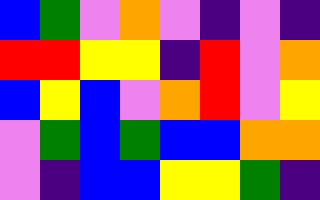[["blue", "green", "violet", "orange", "violet", "indigo", "violet", "indigo"], ["red", "red", "yellow", "yellow", "indigo", "red", "violet", "orange"], ["blue", "yellow", "blue", "violet", "orange", "red", "violet", "yellow"], ["violet", "green", "blue", "green", "blue", "blue", "orange", "orange"], ["violet", "indigo", "blue", "blue", "yellow", "yellow", "green", "indigo"]]